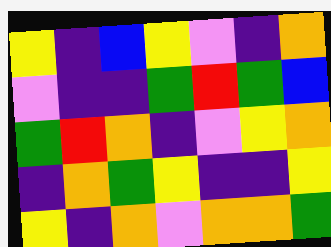[["yellow", "indigo", "blue", "yellow", "violet", "indigo", "orange"], ["violet", "indigo", "indigo", "green", "red", "green", "blue"], ["green", "red", "orange", "indigo", "violet", "yellow", "orange"], ["indigo", "orange", "green", "yellow", "indigo", "indigo", "yellow"], ["yellow", "indigo", "orange", "violet", "orange", "orange", "green"]]